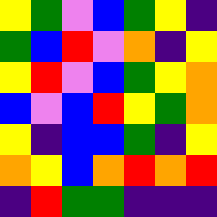[["yellow", "green", "violet", "blue", "green", "yellow", "indigo"], ["green", "blue", "red", "violet", "orange", "indigo", "yellow"], ["yellow", "red", "violet", "blue", "green", "yellow", "orange"], ["blue", "violet", "blue", "red", "yellow", "green", "orange"], ["yellow", "indigo", "blue", "blue", "green", "indigo", "yellow"], ["orange", "yellow", "blue", "orange", "red", "orange", "red"], ["indigo", "red", "green", "green", "indigo", "indigo", "indigo"]]